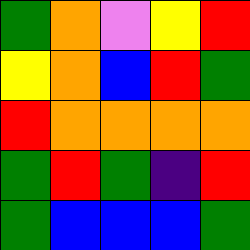[["green", "orange", "violet", "yellow", "red"], ["yellow", "orange", "blue", "red", "green"], ["red", "orange", "orange", "orange", "orange"], ["green", "red", "green", "indigo", "red"], ["green", "blue", "blue", "blue", "green"]]